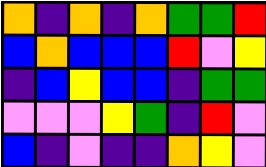[["orange", "indigo", "orange", "indigo", "orange", "green", "green", "red"], ["blue", "orange", "blue", "blue", "blue", "red", "violet", "yellow"], ["indigo", "blue", "yellow", "blue", "blue", "indigo", "green", "green"], ["violet", "violet", "violet", "yellow", "green", "indigo", "red", "violet"], ["blue", "indigo", "violet", "indigo", "indigo", "orange", "yellow", "violet"]]